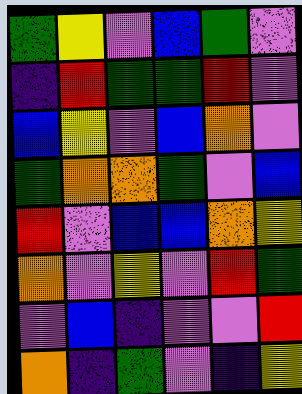[["green", "yellow", "violet", "blue", "green", "violet"], ["indigo", "red", "green", "green", "red", "violet"], ["blue", "yellow", "violet", "blue", "orange", "violet"], ["green", "orange", "orange", "green", "violet", "blue"], ["red", "violet", "blue", "blue", "orange", "yellow"], ["orange", "violet", "yellow", "violet", "red", "green"], ["violet", "blue", "indigo", "violet", "violet", "red"], ["orange", "indigo", "green", "violet", "indigo", "yellow"]]